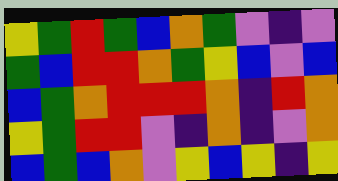[["yellow", "green", "red", "green", "blue", "orange", "green", "violet", "indigo", "violet"], ["green", "blue", "red", "red", "orange", "green", "yellow", "blue", "violet", "blue"], ["blue", "green", "orange", "red", "red", "red", "orange", "indigo", "red", "orange"], ["yellow", "green", "red", "red", "violet", "indigo", "orange", "indigo", "violet", "orange"], ["blue", "green", "blue", "orange", "violet", "yellow", "blue", "yellow", "indigo", "yellow"]]